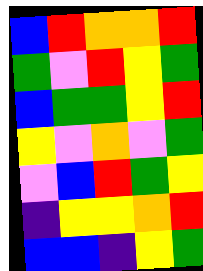[["blue", "red", "orange", "orange", "red"], ["green", "violet", "red", "yellow", "green"], ["blue", "green", "green", "yellow", "red"], ["yellow", "violet", "orange", "violet", "green"], ["violet", "blue", "red", "green", "yellow"], ["indigo", "yellow", "yellow", "orange", "red"], ["blue", "blue", "indigo", "yellow", "green"]]